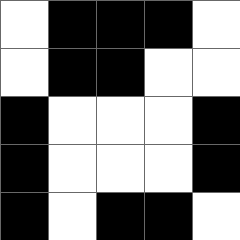[["white", "black", "black", "black", "white"], ["white", "black", "black", "white", "white"], ["black", "white", "white", "white", "black"], ["black", "white", "white", "white", "black"], ["black", "white", "black", "black", "white"]]